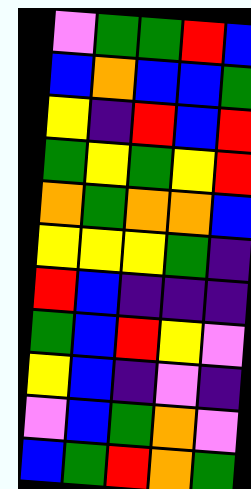[["violet", "green", "green", "red", "blue"], ["blue", "orange", "blue", "blue", "green"], ["yellow", "indigo", "red", "blue", "red"], ["green", "yellow", "green", "yellow", "red"], ["orange", "green", "orange", "orange", "blue"], ["yellow", "yellow", "yellow", "green", "indigo"], ["red", "blue", "indigo", "indigo", "indigo"], ["green", "blue", "red", "yellow", "violet"], ["yellow", "blue", "indigo", "violet", "indigo"], ["violet", "blue", "green", "orange", "violet"], ["blue", "green", "red", "orange", "green"]]